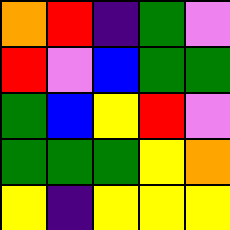[["orange", "red", "indigo", "green", "violet"], ["red", "violet", "blue", "green", "green"], ["green", "blue", "yellow", "red", "violet"], ["green", "green", "green", "yellow", "orange"], ["yellow", "indigo", "yellow", "yellow", "yellow"]]